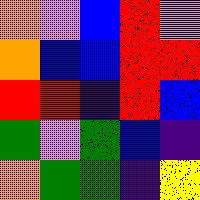[["orange", "violet", "blue", "red", "violet"], ["orange", "blue", "blue", "red", "red"], ["red", "red", "indigo", "red", "blue"], ["green", "violet", "green", "blue", "indigo"], ["orange", "green", "green", "indigo", "yellow"]]